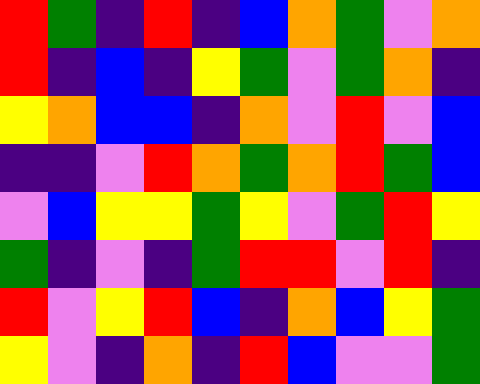[["red", "green", "indigo", "red", "indigo", "blue", "orange", "green", "violet", "orange"], ["red", "indigo", "blue", "indigo", "yellow", "green", "violet", "green", "orange", "indigo"], ["yellow", "orange", "blue", "blue", "indigo", "orange", "violet", "red", "violet", "blue"], ["indigo", "indigo", "violet", "red", "orange", "green", "orange", "red", "green", "blue"], ["violet", "blue", "yellow", "yellow", "green", "yellow", "violet", "green", "red", "yellow"], ["green", "indigo", "violet", "indigo", "green", "red", "red", "violet", "red", "indigo"], ["red", "violet", "yellow", "red", "blue", "indigo", "orange", "blue", "yellow", "green"], ["yellow", "violet", "indigo", "orange", "indigo", "red", "blue", "violet", "violet", "green"]]